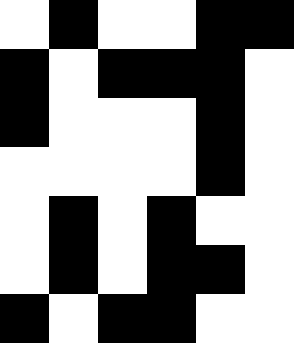[["white", "black", "white", "white", "black", "black"], ["black", "white", "black", "black", "black", "white"], ["black", "white", "white", "white", "black", "white"], ["white", "white", "white", "white", "black", "white"], ["white", "black", "white", "black", "white", "white"], ["white", "black", "white", "black", "black", "white"], ["black", "white", "black", "black", "white", "white"]]